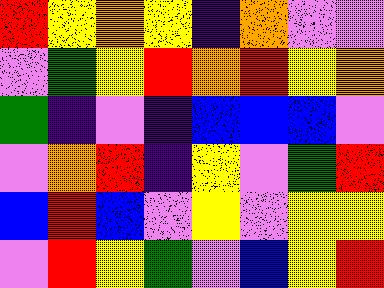[["red", "yellow", "orange", "yellow", "indigo", "orange", "violet", "violet"], ["violet", "green", "yellow", "red", "orange", "red", "yellow", "orange"], ["green", "indigo", "violet", "indigo", "blue", "blue", "blue", "violet"], ["violet", "orange", "red", "indigo", "yellow", "violet", "green", "red"], ["blue", "red", "blue", "violet", "yellow", "violet", "yellow", "yellow"], ["violet", "red", "yellow", "green", "violet", "blue", "yellow", "red"]]